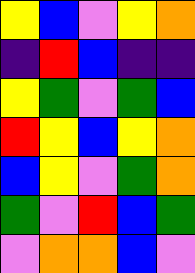[["yellow", "blue", "violet", "yellow", "orange"], ["indigo", "red", "blue", "indigo", "indigo"], ["yellow", "green", "violet", "green", "blue"], ["red", "yellow", "blue", "yellow", "orange"], ["blue", "yellow", "violet", "green", "orange"], ["green", "violet", "red", "blue", "green"], ["violet", "orange", "orange", "blue", "violet"]]